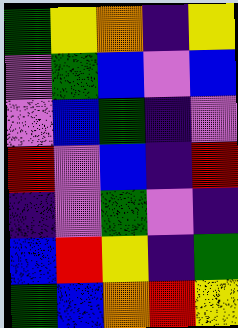[["green", "yellow", "orange", "indigo", "yellow"], ["violet", "green", "blue", "violet", "blue"], ["violet", "blue", "green", "indigo", "violet"], ["red", "violet", "blue", "indigo", "red"], ["indigo", "violet", "green", "violet", "indigo"], ["blue", "red", "yellow", "indigo", "green"], ["green", "blue", "orange", "red", "yellow"]]